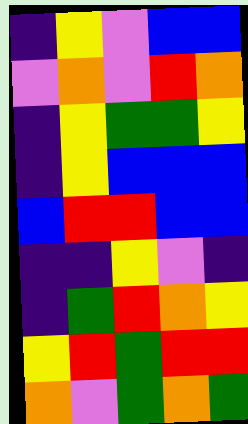[["indigo", "yellow", "violet", "blue", "blue"], ["violet", "orange", "violet", "red", "orange"], ["indigo", "yellow", "green", "green", "yellow"], ["indigo", "yellow", "blue", "blue", "blue"], ["blue", "red", "red", "blue", "blue"], ["indigo", "indigo", "yellow", "violet", "indigo"], ["indigo", "green", "red", "orange", "yellow"], ["yellow", "red", "green", "red", "red"], ["orange", "violet", "green", "orange", "green"]]